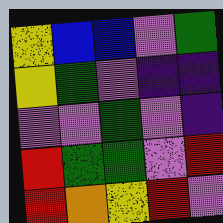[["yellow", "blue", "blue", "violet", "green"], ["yellow", "green", "violet", "indigo", "indigo"], ["violet", "violet", "green", "violet", "indigo"], ["red", "green", "green", "violet", "red"], ["red", "orange", "yellow", "red", "violet"]]